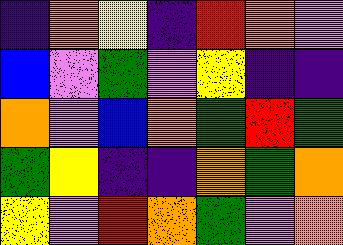[["indigo", "orange", "yellow", "indigo", "red", "orange", "violet"], ["blue", "violet", "green", "violet", "yellow", "indigo", "indigo"], ["orange", "violet", "blue", "orange", "green", "red", "green"], ["green", "yellow", "indigo", "indigo", "orange", "green", "orange"], ["yellow", "violet", "red", "orange", "green", "violet", "orange"]]